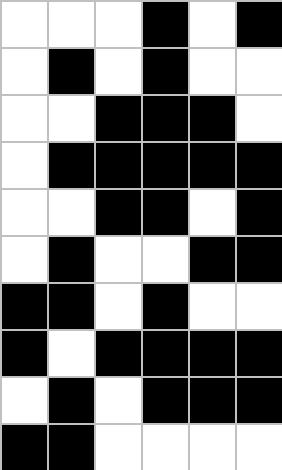[["white", "white", "white", "black", "white", "black"], ["white", "black", "white", "black", "white", "white"], ["white", "white", "black", "black", "black", "white"], ["white", "black", "black", "black", "black", "black"], ["white", "white", "black", "black", "white", "black"], ["white", "black", "white", "white", "black", "black"], ["black", "black", "white", "black", "white", "white"], ["black", "white", "black", "black", "black", "black"], ["white", "black", "white", "black", "black", "black"], ["black", "black", "white", "white", "white", "white"]]